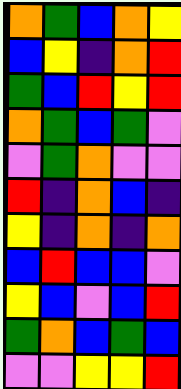[["orange", "green", "blue", "orange", "yellow"], ["blue", "yellow", "indigo", "orange", "red"], ["green", "blue", "red", "yellow", "red"], ["orange", "green", "blue", "green", "violet"], ["violet", "green", "orange", "violet", "violet"], ["red", "indigo", "orange", "blue", "indigo"], ["yellow", "indigo", "orange", "indigo", "orange"], ["blue", "red", "blue", "blue", "violet"], ["yellow", "blue", "violet", "blue", "red"], ["green", "orange", "blue", "green", "blue"], ["violet", "violet", "yellow", "yellow", "red"]]